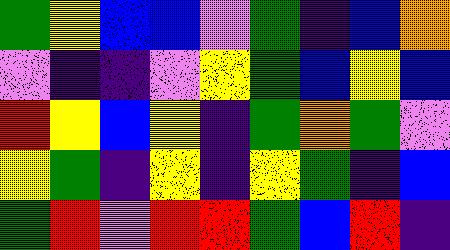[["green", "yellow", "blue", "blue", "violet", "green", "indigo", "blue", "orange"], ["violet", "indigo", "indigo", "violet", "yellow", "green", "blue", "yellow", "blue"], ["red", "yellow", "blue", "yellow", "indigo", "green", "orange", "green", "violet"], ["yellow", "green", "indigo", "yellow", "indigo", "yellow", "green", "indigo", "blue"], ["green", "red", "violet", "red", "red", "green", "blue", "red", "indigo"]]